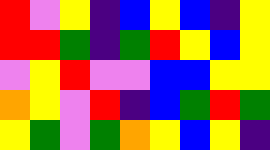[["red", "violet", "yellow", "indigo", "blue", "yellow", "blue", "indigo", "yellow"], ["red", "red", "green", "indigo", "green", "red", "yellow", "blue", "yellow"], ["violet", "yellow", "red", "violet", "violet", "blue", "blue", "yellow", "yellow"], ["orange", "yellow", "violet", "red", "indigo", "blue", "green", "red", "green"], ["yellow", "green", "violet", "green", "orange", "yellow", "blue", "yellow", "indigo"]]